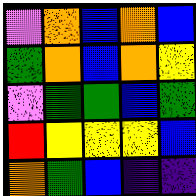[["violet", "orange", "blue", "orange", "blue"], ["green", "orange", "blue", "orange", "yellow"], ["violet", "green", "green", "blue", "green"], ["red", "yellow", "yellow", "yellow", "blue"], ["orange", "green", "blue", "indigo", "indigo"]]